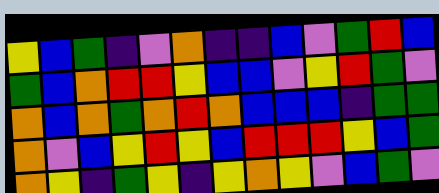[["yellow", "blue", "green", "indigo", "violet", "orange", "indigo", "indigo", "blue", "violet", "green", "red", "blue"], ["green", "blue", "orange", "red", "red", "yellow", "blue", "blue", "violet", "yellow", "red", "green", "violet"], ["orange", "blue", "orange", "green", "orange", "red", "orange", "blue", "blue", "blue", "indigo", "green", "green"], ["orange", "violet", "blue", "yellow", "red", "yellow", "blue", "red", "red", "red", "yellow", "blue", "green"], ["orange", "yellow", "indigo", "green", "yellow", "indigo", "yellow", "orange", "yellow", "violet", "blue", "green", "violet"]]